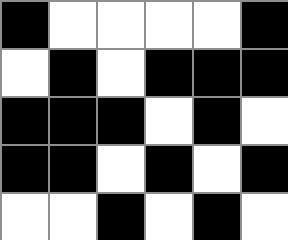[["black", "white", "white", "white", "white", "black"], ["white", "black", "white", "black", "black", "black"], ["black", "black", "black", "white", "black", "white"], ["black", "black", "white", "black", "white", "black"], ["white", "white", "black", "white", "black", "white"]]